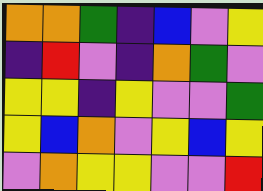[["orange", "orange", "green", "indigo", "blue", "violet", "yellow"], ["indigo", "red", "violet", "indigo", "orange", "green", "violet"], ["yellow", "yellow", "indigo", "yellow", "violet", "violet", "green"], ["yellow", "blue", "orange", "violet", "yellow", "blue", "yellow"], ["violet", "orange", "yellow", "yellow", "violet", "violet", "red"]]